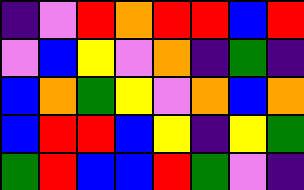[["indigo", "violet", "red", "orange", "red", "red", "blue", "red"], ["violet", "blue", "yellow", "violet", "orange", "indigo", "green", "indigo"], ["blue", "orange", "green", "yellow", "violet", "orange", "blue", "orange"], ["blue", "red", "red", "blue", "yellow", "indigo", "yellow", "green"], ["green", "red", "blue", "blue", "red", "green", "violet", "indigo"]]